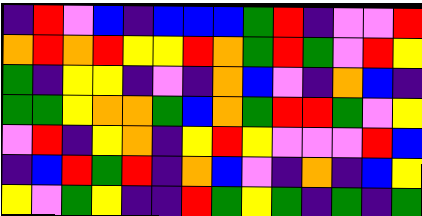[["indigo", "red", "violet", "blue", "indigo", "blue", "blue", "blue", "green", "red", "indigo", "violet", "violet", "red"], ["orange", "red", "orange", "red", "yellow", "yellow", "red", "orange", "green", "red", "green", "violet", "red", "yellow"], ["green", "indigo", "yellow", "yellow", "indigo", "violet", "indigo", "orange", "blue", "violet", "indigo", "orange", "blue", "indigo"], ["green", "green", "yellow", "orange", "orange", "green", "blue", "orange", "green", "red", "red", "green", "violet", "yellow"], ["violet", "red", "indigo", "yellow", "orange", "indigo", "yellow", "red", "yellow", "violet", "violet", "violet", "red", "blue"], ["indigo", "blue", "red", "green", "red", "indigo", "orange", "blue", "violet", "indigo", "orange", "indigo", "blue", "yellow"], ["yellow", "violet", "green", "yellow", "indigo", "indigo", "red", "green", "yellow", "green", "indigo", "green", "indigo", "green"]]